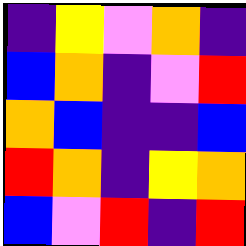[["indigo", "yellow", "violet", "orange", "indigo"], ["blue", "orange", "indigo", "violet", "red"], ["orange", "blue", "indigo", "indigo", "blue"], ["red", "orange", "indigo", "yellow", "orange"], ["blue", "violet", "red", "indigo", "red"]]